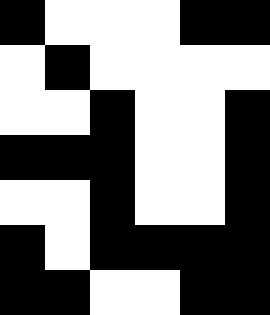[["black", "white", "white", "white", "black", "black"], ["white", "black", "white", "white", "white", "white"], ["white", "white", "black", "white", "white", "black"], ["black", "black", "black", "white", "white", "black"], ["white", "white", "black", "white", "white", "black"], ["black", "white", "black", "black", "black", "black"], ["black", "black", "white", "white", "black", "black"]]